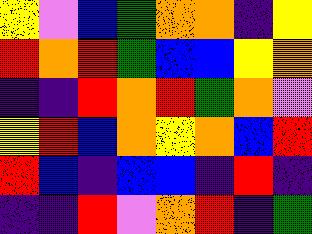[["yellow", "violet", "blue", "green", "orange", "orange", "indigo", "yellow"], ["red", "orange", "red", "green", "blue", "blue", "yellow", "orange"], ["indigo", "indigo", "red", "orange", "red", "green", "orange", "violet"], ["yellow", "red", "blue", "orange", "yellow", "orange", "blue", "red"], ["red", "blue", "indigo", "blue", "blue", "indigo", "red", "indigo"], ["indigo", "indigo", "red", "violet", "orange", "red", "indigo", "green"]]